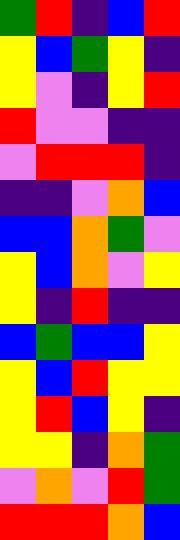[["green", "red", "indigo", "blue", "red"], ["yellow", "blue", "green", "yellow", "indigo"], ["yellow", "violet", "indigo", "yellow", "red"], ["red", "violet", "violet", "indigo", "indigo"], ["violet", "red", "red", "red", "indigo"], ["indigo", "indigo", "violet", "orange", "blue"], ["blue", "blue", "orange", "green", "violet"], ["yellow", "blue", "orange", "violet", "yellow"], ["yellow", "indigo", "red", "indigo", "indigo"], ["blue", "green", "blue", "blue", "yellow"], ["yellow", "blue", "red", "yellow", "yellow"], ["yellow", "red", "blue", "yellow", "indigo"], ["yellow", "yellow", "indigo", "orange", "green"], ["violet", "orange", "violet", "red", "green"], ["red", "red", "red", "orange", "blue"]]